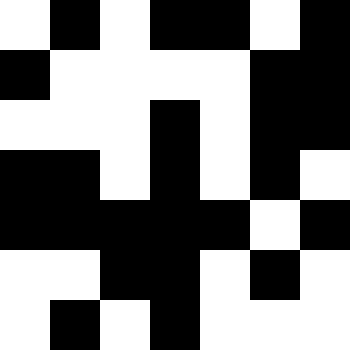[["white", "black", "white", "black", "black", "white", "black"], ["black", "white", "white", "white", "white", "black", "black"], ["white", "white", "white", "black", "white", "black", "black"], ["black", "black", "white", "black", "white", "black", "white"], ["black", "black", "black", "black", "black", "white", "black"], ["white", "white", "black", "black", "white", "black", "white"], ["white", "black", "white", "black", "white", "white", "white"]]